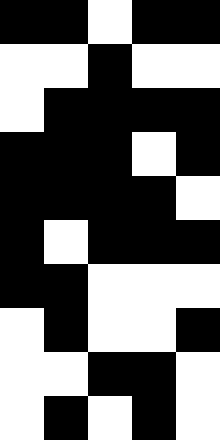[["black", "black", "white", "black", "black"], ["white", "white", "black", "white", "white"], ["white", "black", "black", "black", "black"], ["black", "black", "black", "white", "black"], ["black", "black", "black", "black", "white"], ["black", "white", "black", "black", "black"], ["black", "black", "white", "white", "white"], ["white", "black", "white", "white", "black"], ["white", "white", "black", "black", "white"], ["white", "black", "white", "black", "white"]]